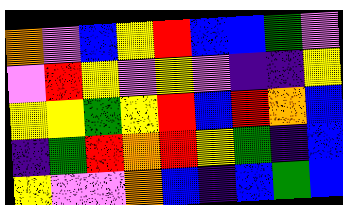[["orange", "violet", "blue", "yellow", "red", "blue", "blue", "green", "violet"], ["violet", "red", "yellow", "violet", "yellow", "violet", "indigo", "indigo", "yellow"], ["yellow", "yellow", "green", "yellow", "red", "blue", "red", "orange", "blue"], ["indigo", "green", "red", "orange", "red", "yellow", "green", "indigo", "blue"], ["yellow", "violet", "violet", "orange", "blue", "indigo", "blue", "green", "blue"]]